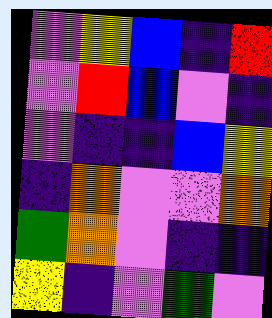[["violet", "yellow", "blue", "indigo", "red"], ["violet", "red", "blue", "violet", "indigo"], ["violet", "indigo", "indigo", "blue", "yellow"], ["indigo", "orange", "violet", "violet", "orange"], ["green", "orange", "violet", "indigo", "indigo"], ["yellow", "indigo", "violet", "green", "violet"]]